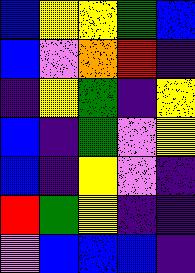[["blue", "yellow", "yellow", "green", "blue"], ["blue", "violet", "orange", "red", "indigo"], ["indigo", "yellow", "green", "indigo", "yellow"], ["blue", "indigo", "green", "violet", "yellow"], ["blue", "indigo", "yellow", "violet", "indigo"], ["red", "green", "yellow", "indigo", "indigo"], ["violet", "blue", "blue", "blue", "indigo"]]